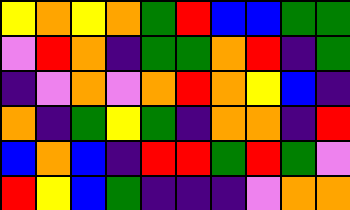[["yellow", "orange", "yellow", "orange", "green", "red", "blue", "blue", "green", "green"], ["violet", "red", "orange", "indigo", "green", "green", "orange", "red", "indigo", "green"], ["indigo", "violet", "orange", "violet", "orange", "red", "orange", "yellow", "blue", "indigo"], ["orange", "indigo", "green", "yellow", "green", "indigo", "orange", "orange", "indigo", "red"], ["blue", "orange", "blue", "indigo", "red", "red", "green", "red", "green", "violet"], ["red", "yellow", "blue", "green", "indigo", "indigo", "indigo", "violet", "orange", "orange"]]